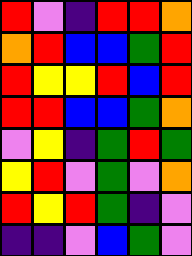[["red", "violet", "indigo", "red", "red", "orange"], ["orange", "red", "blue", "blue", "green", "red"], ["red", "yellow", "yellow", "red", "blue", "red"], ["red", "red", "blue", "blue", "green", "orange"], ["violet", "yellow", "indigo", "green", "red", "green"], ["yellow", "red", "violet", "green", "violet", "orange"], ["red", "yellow", "red", "green", "indigo", "violet"], ["indigo", "indigo", "violet", "blue", "green", "violet"]]